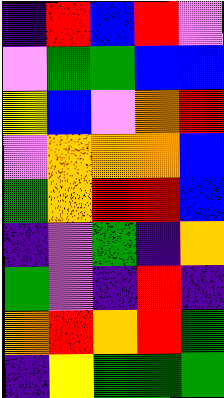[["indigo", "red", "blue", "red", "violet"], ["violet", "green", "green", "blue", "blue"], ["yellow", "blue", "violet", "orange", "red"], ["violet", "orange", "orange", "orange", "blue"], ["green", "orange", "red", "red", "blue"], ["indigo", "violet", "green", "indigo", "orange"], ["green", "violet", "indigo", "red", "indigo"], ["orange", "red", "orange", "red", "green"], ["indigo", "yellow", "green", "green", "green"]]